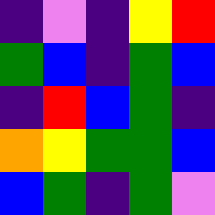[["indigo", "violet", "indigo", "yellow", "red"], ["green", "blue", "indigo", "green", "blue"], ["indigo", "red", "blue", "green", "indigo"], ["orange", "yellow", "green", "green", "blue"], ["blue", "green", "indigo", "green", "violet"]]